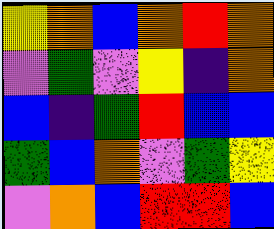[["yellow", "orange", "blue", "orange", "red", "orange"], ["violet", "green", "violet", "yellow", "indigo", "orange"], ["blue", "indigo", "green", "red", "blue", "blue"], ["green", "blue", "orange", "violet", "green", "yellow"], ["violet", "orange", "blue", "red", "red", "blue"]]